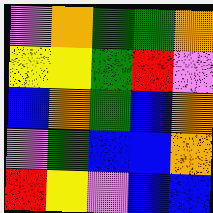[["violet", "orange", "green", "green", "orange"], ["yellow", "yellow", "green", "red", "violet"], ["blue", "orange", "green", "blue", "orange"], ["violet", "green", "blue", "blue", "orange"], ["red", "yellow", "violet", "blue", "blue"]]